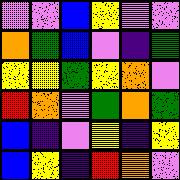[["violet", "violet", "blue", "yellow", "violet", "violet"], ["orange", "green", "blue", "violet", "indigo", "green"], ["yellow", "yellow", "green", "yellow", "orange", "violet"], ["red", "orange", "violet", "green", "orange", "green"], ["blue", "indigo", "violet", "yellow", "indigo", "yellow"], ["blue", "yellow", "indigo", "red", "orange", "violet"]]